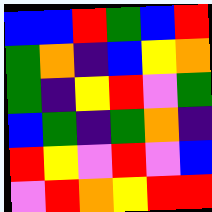[["blue", "blue", "red", "green", "blue", "red"], ["green", "orange", "indigo", "blue", "yellow", "orange"], ["green", "indigo", "yellow", "red", "violet", "green"], ["blue", "green", "indigo", "green", "orange", "indigo"], ["red", "yellow", "violet", "red", "violet", "blue"], ["violet", "red", "orange", "yellow", "red", "red"]]